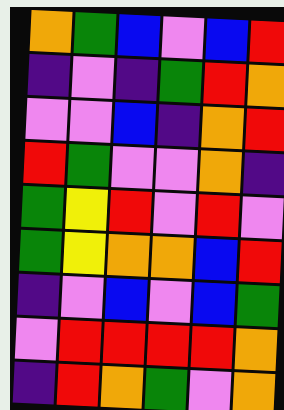[["orange", "green", "blue", "violet", "blue", "red"], ["indigo", "violet", "indigo", "green", "red", "orange"], ["violet", "violet", "blue", "indigo", "orange", "red"], ["red", "green", "violet", "violet", "orange", "indigo"], ["green", "yellow", "red", "violet", "red", "violet"], ["green", "yellow", "orange", "orange", "blue", "red"], ["indigo", "violet", "blue", "violet", "blue", "green"], ["violet", "red", "red", "red", "red", "orange"], ["indigo", "red", "orange", "green", "violet", "orange"]]